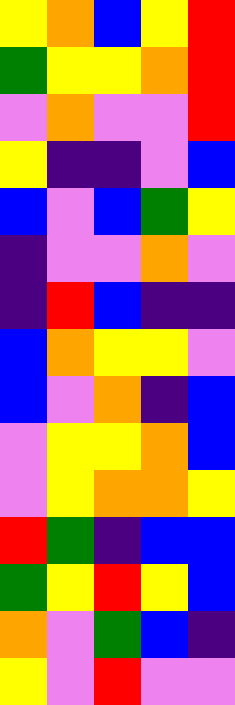[["yellow", "orange", "blue", "yellow", "red"], ["green", "yellow", "yellow", "orange", "red"], ["violet", "orange", "violet", "violet", "red"], ["yellow", "indigo", "indigo", "violet", "blue"], ["blue", "violet", "blue", "green", "yellow"], ["indigo", "violet", "violet", "orange", "violet"], ["indigo", "red", "blue", "indigo", "indigo"], ["blue", "orange", "yellow", "yellow", "violet"], ["blue", "violet", "orange", "indigo", "blue"], ["violet", "yellow", "yellow", "orange", "blue"], ["violet", "yellow", "orange", "orange", "yellow"], ["red", "green", "indigo", "blue", "blue"], ["green", "yellow", "red", "yellow", "blue"], ["orange", "violet", "green", "blue", "indigo"], ["yellow", "violet", "red", "violet", "violet"]]